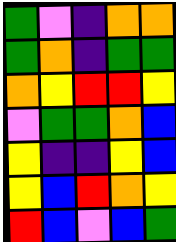[["green", "violet", "indigo", "orange", "orange"], ["green", "orange", "indigo", "green", "green"], ["orange", "yellow", "red", "red", "yellow"], ["violet", "green", "green", "orange", "blue"], ["yellow", "indigo", "indigo", "yellow", "blue"], ["yellow", "blue", "red", "orange", "yellow"], ["red", "blue", "violet", "blue", "green"]]